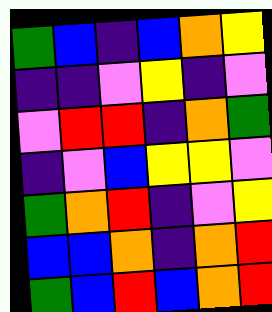[["green", "blue", "indigo", "blue", "orange", "yellow"], ["indigo", "indigo", "violet", "yellow", "indigo", "violet"], ["violet", "red", "red", "indigo", "orange", "green"], ["indigo", "violet", "blue", "yellow", "yellow", "violet"], ["green", "orange", "red", "indigo", "violet", "yellow"], ["blue", "blue", "orange", "indigo", "orange", "red"], ["green", "blue", "red", "blue", "orange", "red"]]